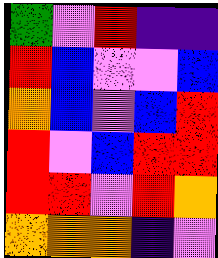[["green", "violet", "red", "indigo", "indigo"], ["red", "blue", "violet", "violet", "blue"], ["orange", "blue", "violet", "blue", "red"], ["red", "violet", "blue", "red", "red"], ["red", "red", "violet", "red", "orange"], ["orange", "orange", "orange", "indigo", "violet"]]